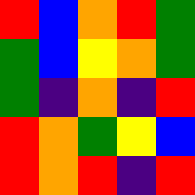[["red", "blue", "orange", "red", "green"], ["green", "blue", "yellow", "orange", "green"], ["green", "indigo", "orange", "indigo", "red"], ["red", "orange", "green", "yellow", "blue"], ["red", "orange", "red", "indigo", "red"]]